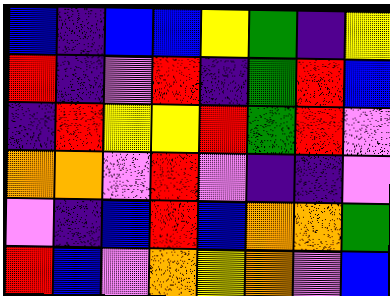[["blue", "indigo", "blue", "blue", "yellow", "green", "indigo", "yellow"], ["red", "indigo", "violet", "red", "indigo", "green", "red", "blue"], ["indigo", "red", "yellow", "yellow", "red", "green", "red", "violet"], ["orange", "orange", "violet", "red", "violet", "indigo", "indigo", "violet"], ["violet", "indigo", "blue", "red", "blue", "orange", "orange", "green"], ["red", "blue", "violet", "orange", "yellow", "orange", "violet", "blue"]]